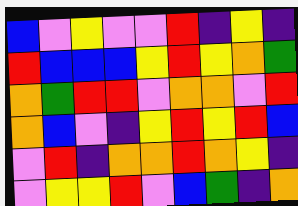[["blue", "violet", "yellow", "violet", "violet", "red", "indigo", "yellow", "indigo"], ["red", "blue", "blue", "blue", "yellow", "red", "yellow", "orange", "green"], ["orange", "green", "red", "red", "violet", "orange", "orange", "violet", "red"], ["orange", "blue", "violet", "indigo", "yellow", "red", "yellow", "red", "blue"], ["violet", "red", "indigo", "orange", "orange", "red", "orange", "yellow", "indigo"], ["violet", "yellow", "yellow", "red", "violet", "blue", "green", "indigo", "orange"]]